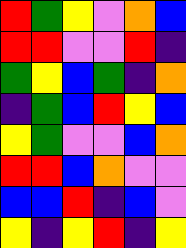[["red", "green", "yellow", "violet", "orange", "blue"], ["red", "red", "violet", "violet", "red", "indigo"], ["green", "yellow", "blue", "green", "indigo", "orange"], ["indigo", "green", "blue", "red", "yellow", "blue"], ["yellow", "green", "violet", "violet", "blue", "orange"], ["red", "red", "blue", "orange", "violet", "violet"], ["blue", "blue", "red", "indigo", "blue", "violet"], ["yellow", "indigo", "yellow", "red", "indigo", "yellow"]]